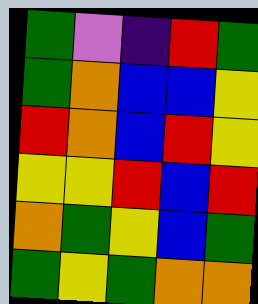[["green", "violet", "indigo", "red", "green"], ["green", "orange", "blue", "blue", "yellow"], ["red", "orange", "blue", "red", "yellow"], ["yellow", "yellow", "red", "blue", "red"], ["orange", "green", "yellow", "blue", "green"], ["green", "yellow", "green", "orange", "orange"]]